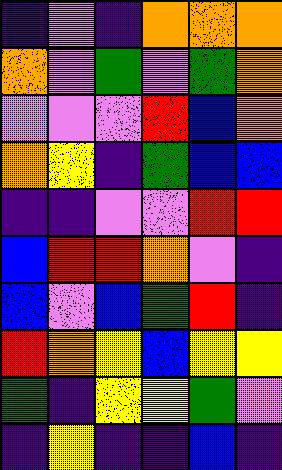[["indigo", "violet", "indigo", "orange", "orange", "orange"], ["orange", "violet", "green", "violet", "green", "orange"], ["violet", "violet", "violet", "red", "blue", "orange"], ["orange", "yellow", "indigo", "green", "blue", "blue"], ["indigo", "indigo", "violet", "violet", "red", "red"], ["blue", "red", "red", "orange", "violet", "indigo"], ["blue", "violet", "blue", "green", "red", "indigo"], ["red", "orange", "yellow", "blue", "yellow", "yellow"], ["green", "indigo", "yellow", "yellow", "green", "violet"], ["indigo", "yellow", "indigo", "indigo", "blue", "indigo"]]